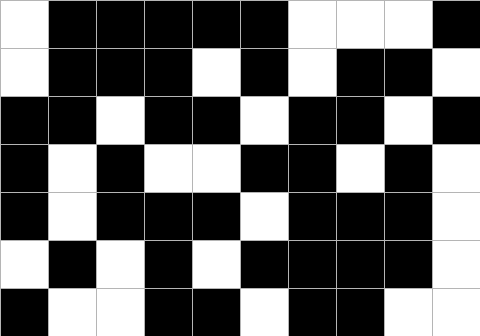[["white", "black", "black", "black", "black", "black", "white", "white", "white", "black"], ["white", "black", "black", "black", "white", "black", "white", "black", "black", "white"], ["black", "black", "white", "black", "black", "white", "black", "black", "white", "black"], ["black", "white", "black", "white", "white", "black", "black", "white", "black", "white"], ["black", "white", "black", "black", "black", "white", "black", "black", "black", "white"], ["white", "black", "white", "black", "white", "black", "black", "black", "black", "white"], ["black", "white", "white", "black", "black", "white", "black", "black", "white", "white"]]